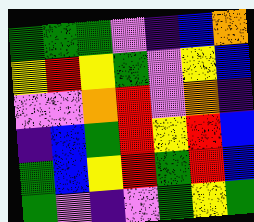[["green", "green", "green", "violet", "indigo", "blue", "orange"], ["yellow", "red", "yellow", "green", "violet", "yellow", "blue"], ["violet", "violet", "orange", "red", "violet", "orange", "indigo"], ["indigo", "blue", "green", "red", "yellow", "red", "blue"], ["green", "blue", "yellow", "red", "green", "red", "blue"], ["green", "violet", "indigo", "violet", "green", "yellow", "green"]]